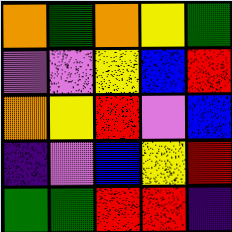[["orange", "green", "orange", "yellow", "green"], ["violet", "violet", "yellow", "blue", "red"], ["orange", "yellow", "red", "violet", "blue"], ["indigo", "violet", "blue", "yellow", "red"], ["green", "green", "red", "red", "indigo"]]